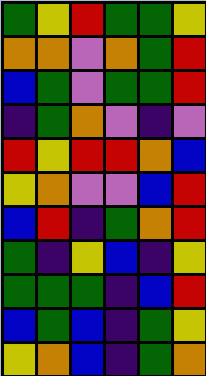[["green", "yellow", "red", "green", "green", "yellow"], ["orange", "orange", "violet", "orange", "green", "red"], ["blue", "green", "violet", "green", "green", "red"], ["indigo", "green", "orange", "violet", "indigo", "violet"], ["red", "yellow", "red", "red", "orange", "blue"], ["yellow", "orange", "violet", "violet", "blue", "red"], ["blue", "red", "indigo", "green", "orange", "red"], ["green", "indigo", "yellow", "blue", "indigo", "yellow"], ["green", "green", "green", "indigo", "blue", "red"], ["blue", "green", "blue", "indigo", "green", "yellow"], ["yellow", "orange", "blue", "indigo", "green", "orange"]]